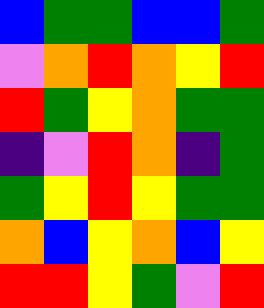[["blue", "green", "green", "blue", "blue", "green"], ["violet", "orange", "red", "orange", "yellow", "red"], ["red", "green", "yellow", "orange", "green", "green"], ["indigo", "violet", "red", "orange", "indigo", "green"], ["green", "yellow", "red", "yellow", "green", "green"], ["orange", "blue", "yellow", "orange", "blue", "yellow"], ["red", "red", "yellow", "green", "violet", "red"]]